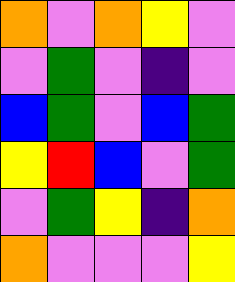[["orange", "violet", "orange", "yellow", "violet"], ["violet", "green", "violet", "indigo", "violet"], ["blue", "green", "violet", "blue", "green"], ["yellow", "red", "blue", "violet", "green"], ["violet", "green", "yellow", "indigo", "orange"], ["orange", "violet", "violet", "violet", "yellow"]]